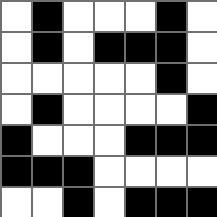[["white", "black", "white", "white", "white", "black", "white"], ["white", "black", "white", "black", "black", "black", "white"], ["white", "white", "white", "white", "white", "black", "white"], ["white", "black", "white", "white", "white", "white", "black"], ["black", "white", "white", "white", "black", "black", "black"], ["black", "black", "black", "white", "white", "white", "white"], ["white", "white", "black", "white", "black", "black", "black"]]